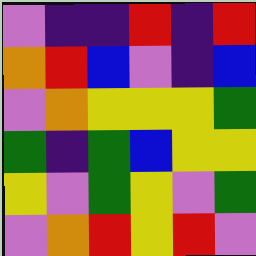[["violet", "indigo", "indigo", "red", "indigo", "red"], ["orange", "red", "blue", "violet", "indigo", "blue"], ["violet", "orange", "yellow", "yellow", "yellow", "green"], ["green", "indigo", "green", "blue", "yellow", "yellow"], ["yellow", "violet", "green", "yellow", "violet", "green"], ["violet", "orange", "red", "yellow", "red", "violet"]]